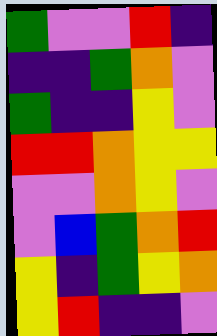[["green", "violet", "violet", "red", "indigo"], ["indigo", "indigo", "green", "orange", "violet"], ["green", "indigo", "indigo", "yellow", "violet"], ["red", "red", "orange", "yellow", "yellow"], ["violet", "violet", "orange", "yellow", "violet"], ["violet", "blue", "green", "orange", "red"], ["yellow", "indigo", "green", "yellow", "orange"], ["yellow", "red", "indigo", "indigo", "violet"]]